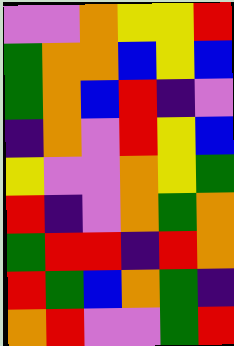[["violet", "violet", "orange", "yellow", "yellow", "red"], ["green", "orange", "orange", "blue", "yellow", "blue"], ["green", "orange", "blue", "red", "indigo", "violet"], ["indigo", "orange", "violet", "red", "yellow", "blue"], ["yellow", "violet", "violet", "orange", "yellow", "green"], ["red", "indigo", "violet", "orange", "green", "orange"], ["green", "red", "red", "indigo", "red", "orange"], ["red", "green", "blue", "orange", "green", "indigo"], ["orange", "red", "violet", "violet", "green", "red"]]